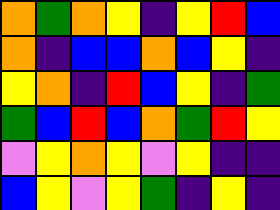[["orange", "green", "orange", "yellow", "indigo", "yellow", "red", "blue"], ["orange", "indigo", "blue", "blue", "orange", "blue", "yellow", "indigo"], ["yellow", "orange", "indigo", "red", "blue", "yellow", "indigo", "green"], ["green", "blue", "red", "blue", "orange", "green", "red", "yellow"], ["violet", "yellow", "orange", "yellow", "violet", "yellow", "indigo", "indigo"], ["blue", "yellow", "violet", "yellow", "green", "indigo", "yellow", "indigo"]]